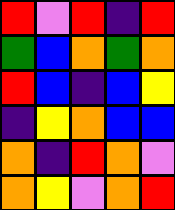[["red", "violet", "red", "indigo", "red"], ["green", "blue", "orange", "green", "orange"], ["red", "blue", "indigo", "blue", "yellow"], ["indigo", "yellow", "orange", "blue", "blue"], ["orange", "indigo", "red", "orange", "violet"], ["orange", "yellow", "violet", "orange", "red"]]